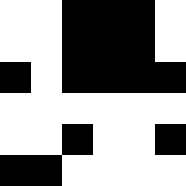[["white", "white", "black", "black", "black", "white"], ["white", "white", "black", "black", "black", "white"], ["black", "white", "black", "black", "black", "black"], ["white", "white", "white", "white", "white", "white"], ["white", "white", "black", "white", "white", "black"], ["black", "black", "white", "white", "white", "white"]]